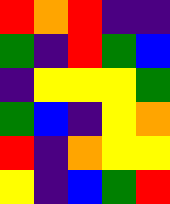[["red", "orange", "red", "indigo", "indigo"], ["green", "indigo", "red", "green", "blue"], ["indigo", "yellow", "yellow", "yellow", "green"], ["green", "blue", "indigo", "yellow", "orange"], ["red", "indigo", "orange", "yellow", "yellow"], ["yellow", "indigo", "blue", "green", "red"]]